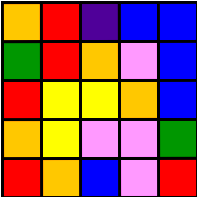[["orange", "red", "indigo", "blue", "blue"], ["green", "red", "orange", "violet", "blue"], ["red", "yellow", "yellow", "orange", "blue"], ["orange", "yellow", "violet", "violet", "green"], ["red", "orange", "blue", "violet", "red"]]